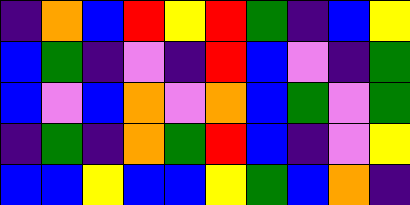[["indigo", "orange", "blue", "red", "yellow", "red", "green", "indigo", "blue", "yellow"], ["blue", "green", "indigo", "violet", "indigo", "red", "blue", "violet", "indigo", "green"], ["blue", "violet", "blue", "orange", "violet", "orange", "blue", "green", "violet", "green"], ["indigo", "green", "indigo", "orange", "green", "red", "blue", "indigo", "violet", "yellow"], ["blue", "blue", "yellow", "blue", "blue", "yellow", "green", "blue", "orange", "indigo"]]